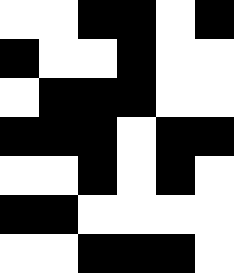[["white", "white", "black", "black", "white", "black"], ["black", "white", "white", "black", "white", "white"], ["white", "black", "black", "black", "white", "white"], ["black", "black", "black", "white", "black", "black"], ["white", "white", "black", "white", "black", "white"], ["black", "black", "white", "white", "white", "white"], ["white", "white", "black", "black", "black", "white"]]